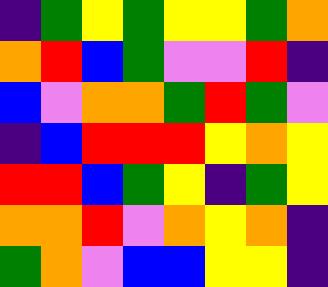[["indigo", "green", "yellow", "green", "yellow", "yellow", "green", "orange"], ["orange", "red", "blue", "green", "violet", "violet", "red", "indigo"], ["blue", "violet", "orange", "orange", "green", "red", "green", "violet"], ["indigo", "blue", "red", "red", "red", "yellow", "orange", "yellow"], ["red", "red", "blue", "green", "yellow", "indigo", "green", "yellow"], ["orange", "orange", "red", "violet", "orange", "yellow", "orange", "indigo"], ["green", "orange", "violet", "blue", "blue", "yellow", "yellow", "indigo"]]